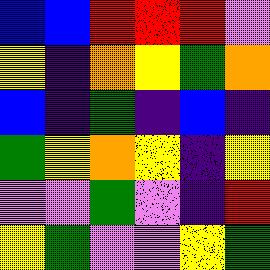[["blue", "blue", "red", "red", "red", "violet"], ["yellow", "indigo", "orange", "yellow", "green", "orange"], ["blue", "indigo", "green", "indigo", "blue", "indigo"], ["green", "yellow", "orange", "yellow", "indigo", "yellow"], ["violet", "violet", "green", "violet", "indigo", "red"], ["yellow", "green", "violet", "violet", "yellow", "green"]]